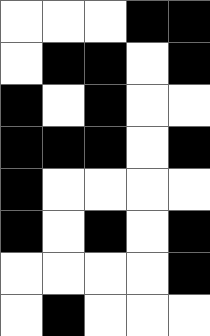[["white", "white", "white", "black", "black"], ["white", "black", "black", "white", "black"], ["black", "white", "black", "white", "white"], ["black", "black", "black", "white", "black"], ["black", "white", "white", "white", "white"], ["black", "white", "black", "white", "black"], ["white", "white", "white", "white", "black"], ["white", "black", "white", "white", "white"]]